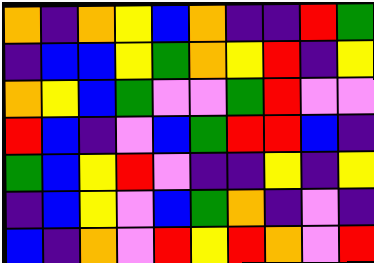[["orange", "indigo", "orange", "yellow", "blue", "orange", "indigo", "indigo", "red", "green"], ["indigo", "blue", "blue", "yellow", "green", "orange", "yellow", "red", "indigo", "yellow"], ["orange", "yellow", "blue", "green", "violet", "violet", "green", "red", "violet", "violet"], ["red", "blue", "indigo", "violet", "blue", "green", "red", "red", "blue", "indigo"], ["green", "blue", "yellow", "red", "violet", "indigo", "indigo", "yellow", "indigo", "yellow"], ["indigo", "blue", "yellow", "violet", "blue", "green", "orange", "indigo", "violet", "indigo"], ["blue", "indigo", "orange", "violet", "red", "yellow", "red", "orange", "violet", "red"]]